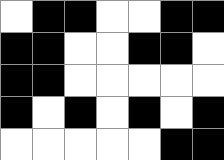[["white", "black", "black", "white", "white", "black", "black"], ["black", "black", "white", "white", "black", "black", "white"], ["black", "black", "white", "white", "white", "white", "white"], ["black", "white", "black", "white", "black", "white", "black"], ["white", "white", "white", "white", "white", "black", "black"]]